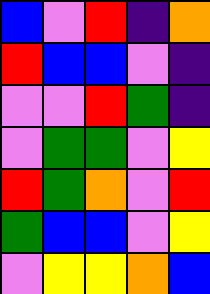[["blue", "violet", "red", "indigo", "orange"], ["red", "blue", "blue", "violet", "indigo"], ["violet", "violet", "red", "green", "indigo"], ["violet", "green", "green", "violet", "yellow"], ["red", "green", "orange", "violet", "red"], ["green", "blue", "blue", "violet", "yellow"], ["violet", "yellow", "yellow", "orange", "blue"]]